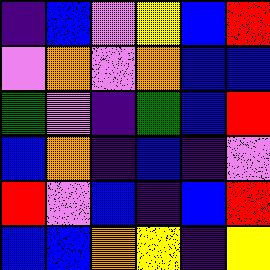[["indigo", "blue", "violet", "yellow", "blue", "red"], ["violet", "orange", "violet", "orange", "blue", "blue"], ["green", "violet", "indigo", "green", "blue", "red"], ["blue", "orange", "indigo", "blue", "indigo", "violet"], ["red", "violet", "blue", "indigo", "blue", "red"], ["blue", "blue", "orange", "yellow", "indigo", "yellow"]]